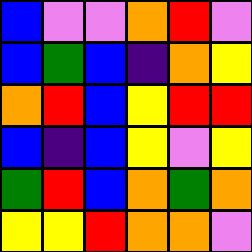[["blue", "violet", "violet", "orange", "red", "violet"], ["blue", "green", "blue", "indigo", "orange", "yellow"], ["orange", "red", "blue", "yellow", "red", "red"], ["blue", "indigo", "blue", "yellow", "violet", "yellow"], ["green", "red", "blue", "orange", "green", "orange"], ["yellow", "yellow", "red", "orange", "orange", "violet"]]